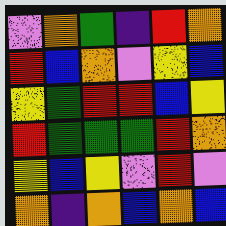[["violet", "orange", "green", "indigo", "red", "orange"], ["red", "blue", "orange", "violet", "yellow", "blue"], ["yellow", "green", "red", "red", "blue", "yellow"], ["red", "green", "green", "green", "red", "orange"], ["yellow", "blue", "yellow", "violet", "red", "violet"], ["orange", "indigo", "orange", "blue", "orange", "blue"]]